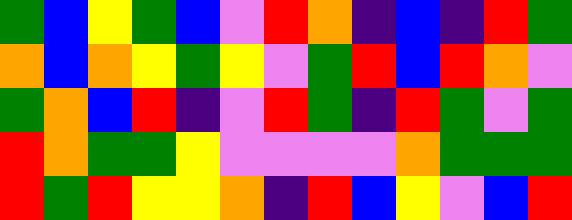[["green", "blue", "yellow", "green", "blue", "violet", "red", "orange", "indigo", "blue", "indigo", "red", "green"], ["orange", "blue", "orange", "yellow", "green", "yellow", "violet", "green", "red", "blue", "red", "orange", "violet"], ["green", "orange", "blue", "red", "indigo", "violet", "red", "green", "indigo", "red", "green", "violet", "green"], ["red", "orange", "green", "green", "yellow", "violet", "violet", "violet", "violet", "orange", "green", "green", "green"], ["red", "green", "red", "yellow", "yellow", "orange", "indigo", "red", "blue", "yellow", "violet", "blue", "red"]]